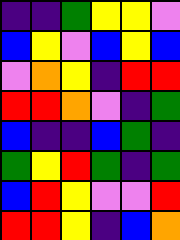[["indigo", "indigo", "green", "yellow", "yellow", "violet"], ["blue", "yellow", "violet", "blue", "yellow", "blue"], ["violet", "orange", "yellow", "indigo", "red", "red"], ["red", "red", "orange", "violet", "indigo", "green"], ["blue", "indigo", "indigo", "blue", "green", "indigo"], ["green", "yellow", "red", "green", "indigo", "green"], ["blue", "red", "yellow", "violet", "violet", "red"], ["red", "red", "yellow", "indigo", "blue", "orange"]]